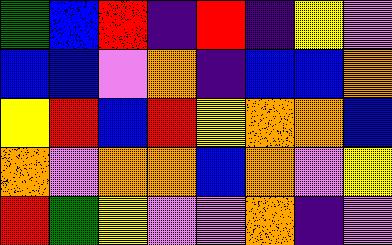[["green", "blue", "red", "indigo", "red", "indigo", "yellow", "violet"], ["blue", "blue", "violet", "orange", "indigo", "blue", "blue", "orange"], ["yellow", "red", "blue", "red", "yellow", "orange", "orange", "blue"], ["orange", "violet", "orange", "orange", "blue", "orange", "violet", "yellow"], ["red", "green", "yellow", "violet", "violet", "orange", "indigo", "violet"]]